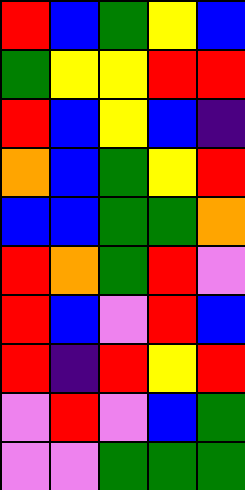[["red", "blue", "green", "yellow", "blue"], ["green", "yellow", "yellow", "red", "red"], ["red", "blue", "yellow", "blue", "indigo"], ["orange", "blue", "green", "yellow", "red"], ["blue", "blue", "green", "green", "orange"], ["red", "orange", "green", "red", "violet"], ["red", "blue", "violet", "red", "blue"], ["red", "indigo", "red", "yellow", "red"], ["violet", "red", "violet", "blue", "green"], ["violet", "violet", "green", "green", "green"]]